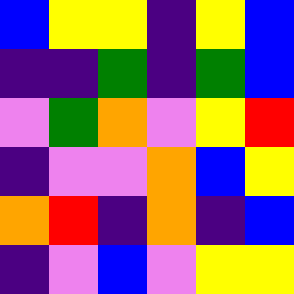[["blue", "yellow", "yellow", "indigo", "yellow", "blue"], ["indigo", "indigo", "green", "indigo", "green", "blue"], ["violet", "green", "orange", "violet", "yellow", "red"], ["indigo", "violet", "violet", "orange", "blue", "yellow"], ["orange", "red", "indigo", "orange", "indigo", "blue"], ["indigo", "violet", "blue", "violet", "yellow", "yellow"]]